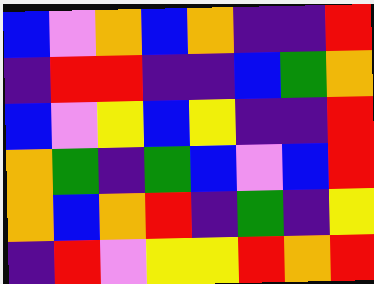[["blue", "violet", "orange", "blue", "orange", "indigo", "indigo", "red"], ["indigo", "red", "red", "indigo", "indigo", "blue", "green", "orange"], ["blue", "violet", "yellow", "blue", "yellow", "indigo", "indigo", "red"], ["orange", "green", "indigo", "green", "blue", "violet", "blue", "red"], ["orange", "blue", "orange", "red", "indigo", "green", "indigo", "yellow"], ["indigo", "red", "violet", "yellow", "yellow", "red", "orange", "red"]]